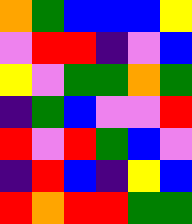[["orange", "green", "blue", "blue", "blue", "yellow"], ["violet", "red", "red", "indigo", "violet", "blue"], ["yellow", "violet", "green", "green", "orange", "green"], ["indigo", "green", "blue", "violet", "violet", "red"], ["red", "violet", "red", "green", "blue", "violet"], ["indigo", "red", "blue", "indigo", "yellow", "blue"], ["red", "orange", "red", "red", "green", "green"]]